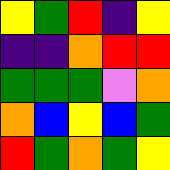[["yellow", "green", "red", "indigo", "yellow"], ["indigo", "indigo", "orange", "red", "red"], ["green", "green", "green", "violet", "orange"], ["orange", "blue", "yellow", "blue", "green"], ["red", "green", "orange", "green", "yellow"]]